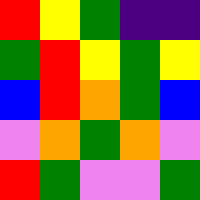[["red", "yellow", "green", "indigo", "indigo"], ["green", "red", "yellow", "green", "yellow"], ["blue", "red", "orange", "green", "blue"], ["violet", "orange", "green", "orange", "violet"], ["red", "green", "violet", "violet", "green"]]